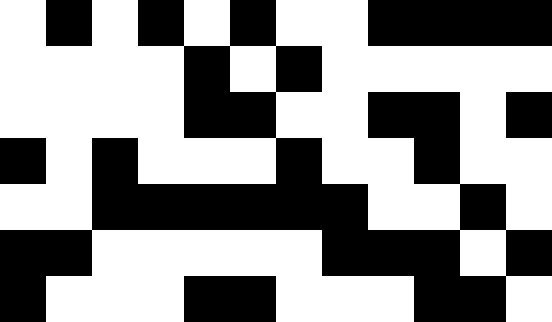[["white", "black", "white", "black", "white", "black", "white", "white", "black", "black", "black", "black"], ["white", "white", "white", "white", "black", "white", "black", "white", "white", "white", "white", "white"], ["white", "white", "white", "white", "black", "black", "white", "white", "black", "black", "white", "black"], ["black", "white", "black", "white", "white", "white", "black", "white", "white", "black", "white", "white"], ["white", "white", "black", "black", "black", "black", "black", "black", "white", "white", "black", "white"], ["black", "black", "white", "white", "white", "white", "white", "black", "black", "black", "white", "black"], ["black", "white", "white", "white", "black", "black", "white", "white", "white", "black", "black", "white"]]